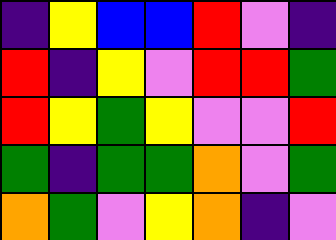[["indigo", "yellow", "blue", "blue", "red", "violet", "indigo"], ["red", "indigo", "yellow", "violet", "red", "red", "green"], ["red", "yellow", "green", "yellow", "violet", "violet", "red"], ["green", "indigo", "green", "green", "orange", "violet", "green"], ["orange", "green", "violet", "yellow", "orange", "indigo", "violet"]]